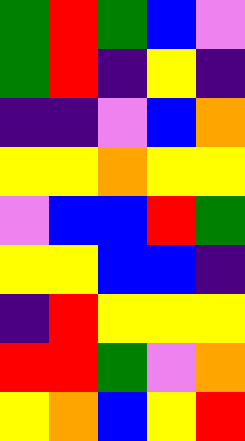[["green", "red", "green", "blue", "violet"], ["green", "red", "indigo", "yellow", "indigo"], ["indigo", "indigo", "violet", "blue", "orange"], ["yellow", "yellow", "orange", "yellow", "yellow"], ["violet", "blue", "blue", "red", "green"], ["yellow", "yellow", "blue", "blue", "indigo"], ["indigo", "red", "yellow", "yellow", "yellow"], ["red", "red", "green", "violet", "orange"], ["yellow", "orange", "blue", "yellow", "red"]]